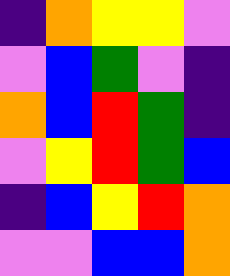[["indigo", "orange", "yellow", "yellow", "violet"], ["violet", "blue", "green", "violet", "indigo"], ["orange", "blue", "red", "green", "indigo"], ["violet", "yellow", "red", "green", "blue"], ["indigo", "blue", "yellow", "red", "orange"], ["violet", "violet", "blue", "blue", "orange"]]